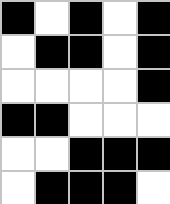[["black", "white", "black", "white", "black"], ["white", "black", "black", "white", "black"], ["white", "white", "white", "white", "black"], ["black", "black", "white", "white", "white"], ["white", "white", "black", "black", "black"], ["white", "black", "black", "black", "white"]]